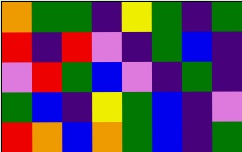[["orange", "green", "green", "indigo", "yellow", "green", "indigo", "green"], ["red", "indigo", "red", "violet", "indigo", "green", "blue", "indigo"], ["violet", "red", "green", "blue", "violet", "indigo", "green", "indigo"], ["green", "blue", "indigo", "yellow", "green", "blue", "indigo", "violet"], ["red", "orange", "blue", "orange", "green", "blue", "indigo", "green"]]